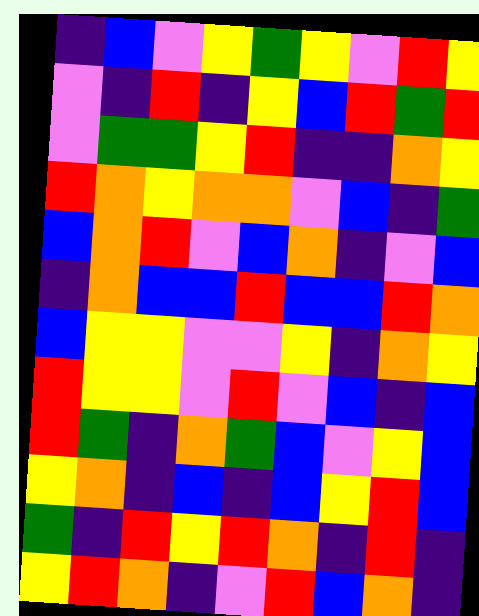[["indigo", "blue", "violet", "yellow", "green", "yellow", "violet", "red", "yellow"], ["violet", "indigo", "red", "indigo", "yellow", "blue", "red", "green", "red"], ["violet", "green", "green", "yellow", "red", "indigo", "indigo", "orange", "yellow"], ["red", "orange", "yellow", "orange", "orange", "violet", "blue", "indigo", "green"], ["blue", "orange", "red", "violet", "blue", "orange", "indigo", "violet", "blue"], ["indigo", "orange", "blue", "blue", "red", "blue", "blue", "red", "orange"], ["blue", "yellow", "yellow", "violet", "violet", "yellow", "indigo", "orange", "yellow"], ["red", "yellow", "yellow", "violet", "red", "violet", "blue", "indigo", "blue"], ["red", "green", "indigo", "orange", "green", "blue", "violet", "yellow", "blue"], ["yellow", "orange", "indigo", "blue", "indigo", "blue", "yellow", "red", "blue"], ["green", "indigo", "red", "yellow", "red", "orange", "indigo", "red", "indigo"], ["yellow", "red", "orange", "indigo", "violet", "red", "blue", "orange", "indigo"]]